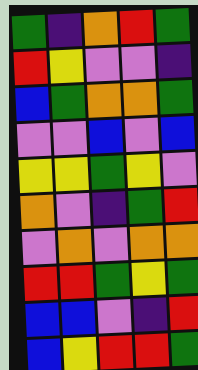[["green", "indigo", "orange", "red", "green"], ["red", "yellow", "violet", "violet", "indigo"], ["blue", "green", "orange", "orange", "green"], ["violet", "violet", "blue", "violet", "blue"], ["yellow", "yellow", "green", "yellow", "violet"], ["orange", "violet", "indigo", "green", "red"], ["violet", "orange", "violet", "orange", "orange"], ["red", "red", "green", "yellow", "green"], ["blue", "blue", "violet", "indigo", "red"], ["blue", "yellow", "red", "red", "green"]]